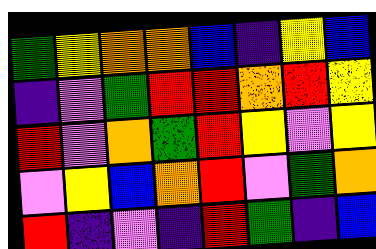[["green", "yellow", "orange", "orange", "blue", "indigo", "yellow", "blue"], ["indigo", "violet", "green", "red", "red", "orange", "red", "yellow"], ["red", "violet", "orange", "green", "red", "yellow", "violet", "yellow"], ["violet", "yellow", "blue", "orange", "red", "violet", "green", "orange"], ["red", "indigo", "violet", "indigo", "red", "green", "indigo", "blue"]]